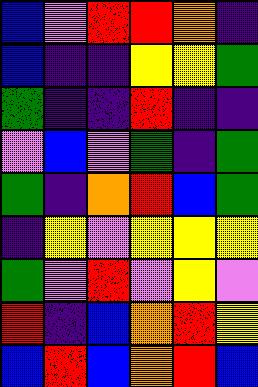[["blue", "violet", "red", "red", "orange", "indigo"], ["blue", "indigo", "indigo", "yellow", "yellow", "green"], ["green", "indigo", "indigo", "red", "indigo", "indigo"], ["violet", "blue", "violet", "green", "indigo", "green"], ["green", "indigo", "orange", "red", "blue", "green"], ["indigo", "yellow", "violet", "yellow", "yellow", "yellow"], ["green", "violet", "red", "violet", "yellow", "violet"], ["red", "indigo", "blue", "orange", "red", "yellow"], ["blue", "red", "blue", "orange", "red", "blue"]]